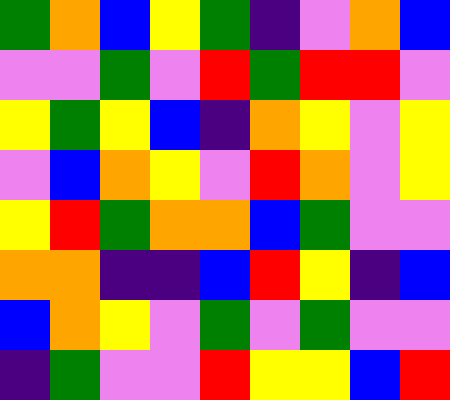[["green", "orange", "blue", "yellow", "green", "indigo", "violet", "orange", "blue"], ["violet", "violet", "green", "violet", "red", "green", "red", "red", "violet"], ["yellow", "green", "yellow", "blue", "indigo", "orange", "yellow", "violet", "yellow"], ["violet", "blue", "orange", "yellow", "violet", "red", "orange", "violet", "yellow"], ["yellow", "red", "green", "orange", "orange", "blue", "green", "violet", "violet"], ["orange", "orange", "indigo", "indigo", "blue", "red", "yellow", "indigo", "blue"], ["blue", "orange", "yellow", "violet", "green", "violet", "green", "violet", "violet"], ["indigo", "green", "violet", "violet", "red", "yellow", "yellow", "blue", "red"]]